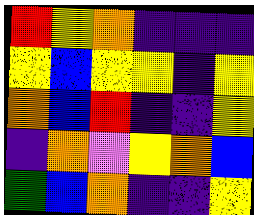[["red", "yellow", "orange", "indigo", "indigo", "indigo"], ["yellow", "blue", "yellow", "yellow", "indigo", "yellow"], ["orange", "blue", "red", "indigo", "indigo", "yellow"], ["indigo", "orange", "violet", "yellow", "orange", "blue"], ["green", "blue", "orange", "indigo", "indigo", "yellow"]]